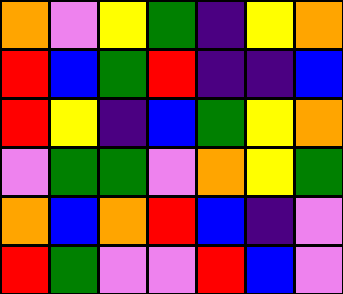[["orange", "violet", "yellow", "green", "indigo", "yellow", "orange"], ["red", "blue", "green", "red", "indigo", "indigo", "blue"], ["red", "yellow", "indigo", "blue", "green", "yellow", "orange"], ["violet", "green", "green", "violet", "orange", "yellow", "green"], ["orange", "blue", "orange", "red", "blue", "indigo", "violet"], ["red", "green", "violet", "violet", "red", "blue", "violet"]]